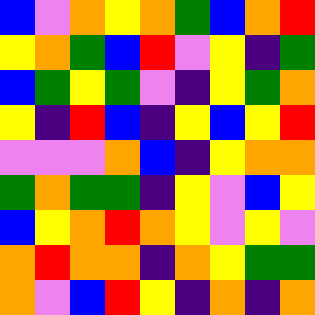[["blue", "violet", "orange", "yellow", "orange", "green", "blue", "orange", "red"], ["yellow", "orange", "green", "blue", "red", "violet", "yellow", "indigo", "green"], ["blue", "green", "yellow", "green", "violet", "indigo", "yellow", "green", "orange"], ["yellow", "indigo", "red", "blue", "indigo", "yellow", "blue", "yellow", "red"], ["violet", "violet", "violet", "orange", "blue", "indigo", "yellow", "orange", "orange"], ["green", "orange", "green", "green", "indigo", "yellow", "violet", "blue", "yellow"], ["blue", "yellow", "orange", "red", "orange", "yellow", "violet", "yellow", "violet"], ["orange", "red", "orange", "orange", "indigo", "orange", "yellow", "green", "green"], ["orange", "violet", "blue", "red", "yellow", "indigo", "orange", "indigo", "orange"]]